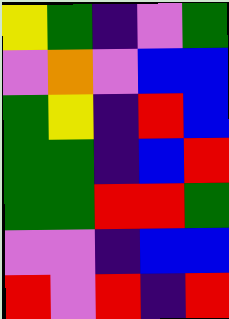[["yellow", "green", "indigo", "violet", "green"], ["violet", "orange", "violet", "blue", "blue"], ["green", "yellow", "indigo", "red", "blue"], ["green", "green", "indigo", "blue", "red"], ["green", "green", "red", "red", "green"], ["violet", "violet", "indigo", "blue", "blue"], ["red", "violet", "red", "indigo", "red"]]